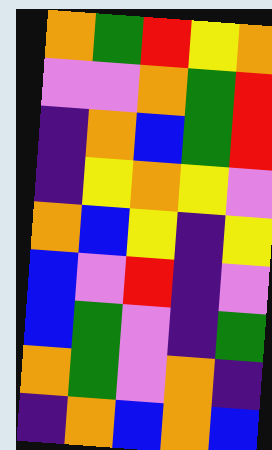[["orange", "green", "red", "yellow", "orange"], ["violet", "violet", "orange", "green", "red"], ["indigo", "orange", "blue", "green", "red"], ["indigo", "yellow", "orange", "yellow", "violet"], ["orange", "blue", "yellow", "indigo", "yellow"], ["blue", "violet", "red", "indigo", "violet"], ["blue", "green", "violet", "indigo", "green"], ["orange", "green", "violet", "orange", "indigo"], ["indigo", "orange", "blue", "orange", "blue"]]